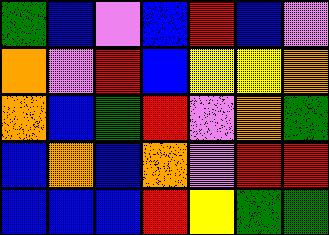[["green", "blue", "violet", "blue", "red", "blue", "violet"], ["orange", "violet", "red", "blue", "yellow", "yellow", "orange"], ["orange", "blue", "green", "red", "violet", "orange", "green"], ["blue", "orange", "blue", "orange", "violet", "red", "red"], ["blue", "blue", "blue", "red", "yellow", "green", "green"]]